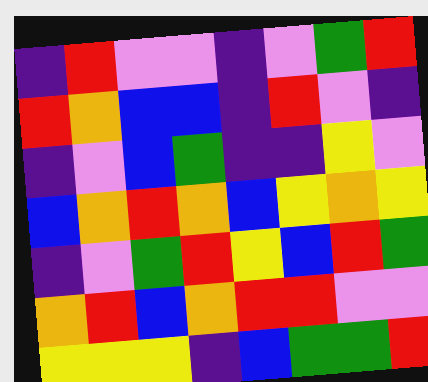[["indigo", "red", "violet", "violet", "indigo", "violet", "green", "red"], ["red", "orange", "blue", "blue", "indigo", "red", "violet", "indigo"], ["indigo", "violet", "blue", "green", "indigo", "indigo", "yellow", "violet"], ["blue", "orange", "red", "orange", "blue", "yellow", "orange", "yellow"], ["indigo", "violet", "green", "red", "yellow", "blue", "red", "green"], ["orange", "red", "blue", "orange", "red", "red", "violet", "violet"], ["yellow", "yellow", "yellow", "indigo", "blue", "green", "green", "red"]]